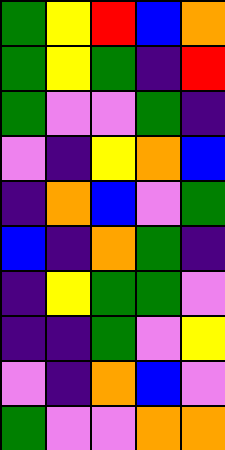[["green", "yellow", "red", "blue", "orange"], ["green", "yellow", "green", "indigo", "red"], ["green", "violet", "violet", "green", "indigo"], ["violet", "indigo", "yellow", "orange", "blue"], ["indigo", "orange", "blue", "violet", "green"], ["blue", "indigo", "orange", "green", "indigo"], ["indigo", "yellow", "green", "green", "violet"], ["indigo", "indigo", "green", "violet", "yellow"], ["violet", "indigo", "orange", "blue", "violet"], ["green", "violet", "violet", "orange", "orange"]]